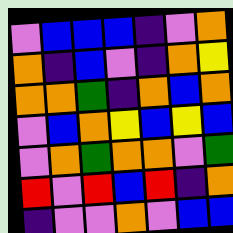[["violet", "blue", "blue", "blue", "indigo", "violet", "orange"], ["orange", "indigo", "blue", "violet", "indigo", "orange", "yellow"], ["orange", "orange", "green", "indigo", "orange", "blue", "orange"], ["violet", "blue", "orange", "yellow", "blue", "yellow", "blue"], ["violet", "orange", "green", "orange", "orange", "violet", "green"], ["red", "violet", "red", "blue", "red", "indigo", "orange"], ["indigo", "violet", "violet", "orange", "violet", "blue", "blue"]]